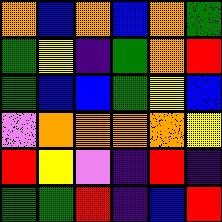[["orange", "blue", "orange", "blue", "orange", "green"], ["green", "yellow", "indigo", "green", "orange", "red"], ["green", "blue", "blue", "green", "yellow", "blue"], ["violet", "orange", "orange", "orange", "orange", "yellow"], ["red", "yellow", "violet", "indigo", "red", "indigo"], ["green", "green", "red", "indigo", "blue", "red"]]